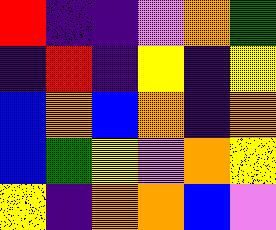[["red", "indigo", "indigo", "violet", "orange", "green"], ["indigo", "red", "indigo", "yellow", "indigo", "yellow"], ["blue", "orange", "blue", "orange", "indigo", "orange"], ["blue", "green", "yellow", "violet", "orange", "yellow"], ["yellow", "indigo", "orange", "orange", "blue", "violet"]]